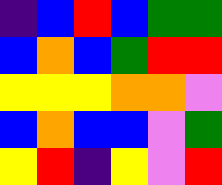[["indigo", "blue", "red", "blue", "green", "green"], ["blue", "orange", "blue", "green", "red", "red"], ["yellow", "yellow", "yellow", "orange", "orange", "violet"], ["blue", "orange", "blue", "blue", "violet", "green"], ["yellow", "red", "indigo", "yellow", "violet", "red"]]